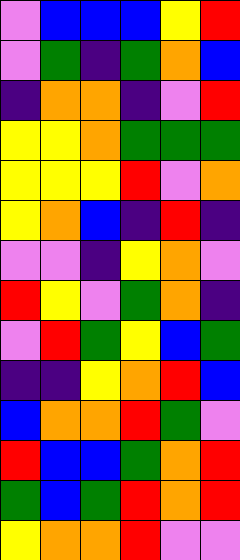[["violet", "blue", "blue", "blue", "yellow", "red"], ["violet", "green", "indigo", "green", "orange", "blue"], ["indigo", "orange", "orange", "indigo", "violet", "red"], ["yellow", "yellow", "orange", "green", "green", "green"], ["yellow", "yellow", "yellow", "red", "violet", "orange"], ["yellow", "orange", "blue", "indigo", "red", "indigo"], ["violet", "violet", "indigo", "yellow", "orange", "violet"], ["red", "yellow", "violet", "green", "orange", "indigo"], ["violet", "red", "green", "yellow", "blue", "green"], ["indigo", "indigo", "yellow", "orange", "red", "blue"], ["blue", "orange", "orange", "red", "green", "violet"], ["red", "blue", "blue", "green", "orange", "red"], ["green", "blue", "green", "red", "orange", "red"], ["yellow", "orange", "orange", "red", "violet", "violet"]]